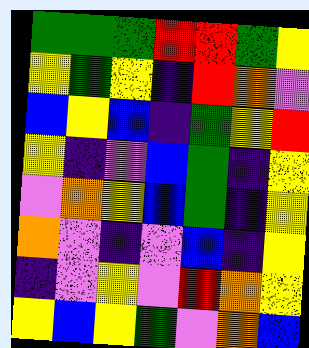[["green", "green", "green", "red", "red", "green", "yellow"], ["yellow", "green", "yellow", "indigo", "red", "orange", "violet"], ["blue", "yellow", "blue", "indigo", "green", "yellow", "red"], ["yellow", "indigo", "violet", "blue", "green", "indigo", "yellow"], ["violet", "orange", "yellow", "blue", "green", "indigo", "yellow"], ["orange", "violet", "indigo", "violet", "blue", "indigo", "yellow"], ["indigo", "violet", "yellow", "violet", "red", "orange", "yellow"], ["yellow", "blue", "yellow", "green", "violet", "orange", "blue"]]